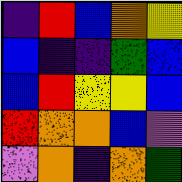[["indigo", "red", "blue", "orange", "yellow"], ["blue", "indigo", "indigo", "green", "blue"], ["blue", "red", "yellow", "yellow", "blue"], ["red", "orange", "orange", "blue", "violet"], ["violet", "orange", "indigo", "orange", "green"]]